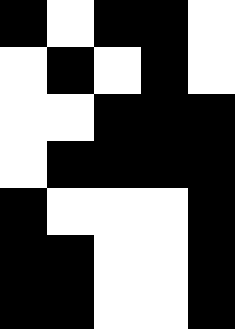[["black", "white", "black", "black", "white"], ["white", "black", "white", "black", "white"], ["white", "white", "black", "black", "black"], ["white", "black", "black", "black", "black"], ["black", "white", "white", "white", "black"], ["black", "black", "white", "white", "black"], ["black", "black", "white", "white", "black"]]